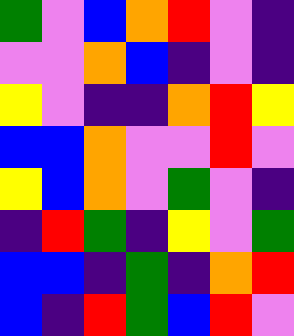[["green", "violet", "blue", "orange", "red", "violet", "indigo"], ["violet", "violet", "orange", "blue", "indigo", "violet", "indigo"], ["yellow", "violet", "indigo", "indigo", "orange", "red", "yellow"], ["blue", "blue", "orange", "violet", "violet", "red", "violet"], ["yellow", "blue", "orange", "violet", "green", "violet", "indigo"], ["indigo", "red", "green", "indigo", "yellow", "violet", "green"], ["blue", "blue", "indigo", "green", "indigo", "orange", "red"], ["blue", "indigo", "red", "green", "blue", "red", "violet"]]